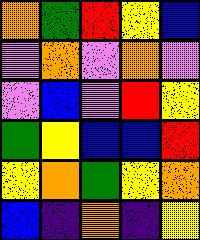[["orange", "green", "red", "yellow", "blue"], ["violet", "orange", "violet", "orange", "violet"], ["violet", "blue", "violet", "red", "yellow"], ["green", "yellow", "blue", "blue", "red"], ["yellow", "orange", "green", "yellow", "orange"], ["blue", "indigo", "orange", "indigo", "yellow"]]